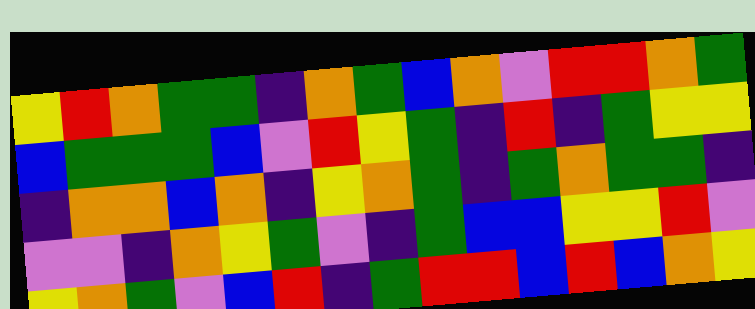[["yellow", "red", "orange", "green", "green", "indigo", "orange", "green", "blue", "orange", "violet", "red", "red", "orange", "green"], ["blue", "green", "green", "green", "blue", "violet", "red", "yellow", "green", "indigo", "red", "indigo", "green", "yellow", "yellow"], ["indigo", "orange", "orange", "blue", "orange", "indigo", "yellow", "orange", "green", "indigo", "green", "orange", "green", "green", "indigo"], ["violet", "violet", "indigo", "orange", "yellow", "green", "violet", "indigo", "green", "blue", "blue", "yellow", "yellow", "red", "violet"], ["yellow", "orange", "green", "violet", "blue", "red", "indigo", "green", "red", "red", "blue", "red", "blue", "orange", "yellow"]]